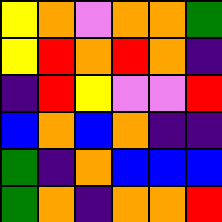[["yellow", "orange", "violet", "orange", "orange", "green"], ["yellow", "red", "orange", "red", "orange", "indigo"], ["indigo", "red", "yellow", "violet", "violet", "red"], ["blue", "orange", "blue", "orange", "indigo", "indigo"], ["green", "indigo", "orange", "blue", "blue", "blue"], ["green", "orange", "indigo", "orange", "orange", "red"]]